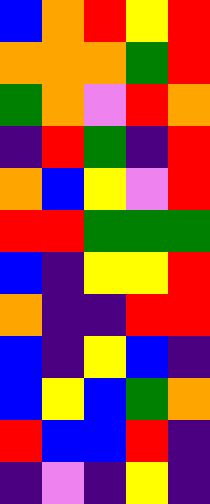[["blue", "orange", "red", "yellow", "red"], ["orange", "orange", "orange", "green", "red"], ["green", "orange", "violet", "red", "orange"], ["indigo", "red", "green", "indigo", "red"], ["orange", "blue", "yellow", "violet", "red"], ["red", "red", "green", "green", "green"], ["blue", "indigo", "yellow", "yellow", "red"], ["orange", "indigo", "indigo", "red", "red"], ["blue", "indigo", "yellow", "blue", "indigo"], ["blue", "yellow", "blue", "green", "orange"], ["red", "blue", "blue", "red", "indigo"], ["indigo", "violet", "indigo", "yellow", "indigo"]]